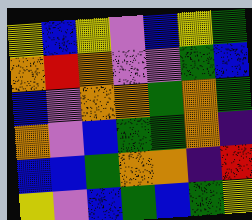[["yellow", "blue", "yellow", "violet", "blue", "yellow", "green"], ["orange", "red", "orange", "violet", "violet", "green", "blue"], ["blue", "violet", "orange", "orange", "green", "orange", "green"], ["orange", "violet", "blue", "green", "green", "orange", "indigo"], ["blue", "blue", "green", "orange", "orange", "indigo", "red"], ["yellow", "violet", "blue", "green", "blue", "green", "yellow"]]